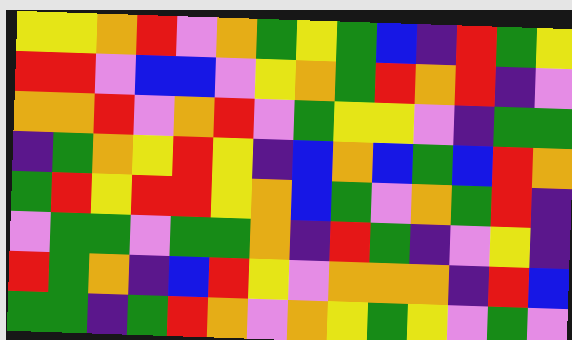[["yellow", "yellow", "orange", "red", "violet", "orange", "green", "yellow", "green", "blue", "indigo", "red", "green", "yellow"], ["red", "red", "violet", "blue", "blue", "violet", "yellow", "orange", "green", "red", "orange", "red", "indigo", "violet"], ["orange", "orange", "red", "violet", "orange", "red", "violet", "green", "yellow", "yellow", "violet", "indigo", "green", "green"], ["indigo", "green", "orange", "yellow", "red", "yellow", "indigo", "blue", "orange", "blue", "green", "blue", "red", "orange"], ["green", "red", "yellow", "red", "red", "yellow", "orange", "blue", "green", "violet", "orange", "green", "red", "indigo"], ["violet", "green", "green", "violet", "green", "green", "orange", "indigo", "red", "green", "indigo", "violet", "yellow", "indigo"], ["red", "green", "orange", "indigo", "blue", "red", "yellow", "violet", "orange", "orange", "orange", "indigo", "red", "blue"], ["green", "green", "indigo", "green", "red", "orange", "violet", "orange", "yellow", "green", "yellow", "violet", "green", "violet"]]